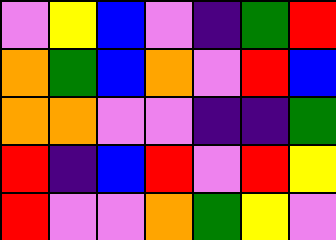[["violet", "yellow", "blue", "violet", "indigo", "green", "red"], ["orange", "green", "blue", "orange", "violet", "red", "blue"], ["orange", "orange", "violet", "violet", "indigo", "indigo", "green"], ["red", "indigo", "blue", "red", "violet", "red", "yellow"], ["red", "violet", "violet", "orange", "green", "yellow", "violet"]]